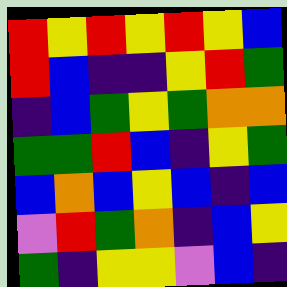[["red", "yellow", "red", "yellow", "red", "yellow", "blue"], ["red", "blue", "indigo", "indigo", "yellow", "red", "green"], ["indigo", "blue", "green", "yellow", "green", "orange", "orange"], ["green", "green", "red", "blue", "indigo", "yellow", "green"], ["blue", "orange", "blue", "yellow", "blue", "indigo", "blue"], ["violet", "red", "green", "orange", "indigo", "blue", "yellow"], ["green", "indigo", "yellow", "yellow", "violet", "blue", "indigo"]]